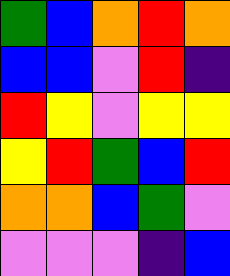[["green", "blue", "orange", "red", "orange"], ["blue", "blue", "violet", "red", "indigo"], ["red", "yellow", "violet", "yellow", "yellow"], ["yellow", "red", "green", "blue", "red"], ["orange", "orange", "blue", "green", "violet"], ["violet", "violet", "violet", "indigo", "blue"]]